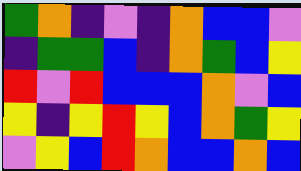[["green", "orange", "indigo", "violet", "indigo", "orange", "blue", "blue", "violet"], ["indigo", "green", "green", "blue", "indigo", "orange", "green", "blue", "yellow"], ["red", "violet", "red", "blue", "blue", "blue", "orange", "violet", "blue"], ["yellow", "indigo", "yellow", "red", "yellow", "blue", "orange", "green", "yellow"], ["violet", "yellow", "blue", "red", "orange", "blue", "blue", "orange", "blue"]]